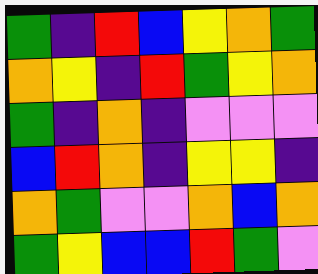[["green", "indigo", "red", "blue", "yellow", "orange", "green"], ["orange", "yellow", "indigo", "red", "green", "yellow", "orange"], ["green", "indigo", "orange", "indigo", "violet", "violet", "violet"], ["blue", "red", "orange", "indigo", "yellow", "yellow", "indigo"], ["orange", "green", "violet", "violet", "orange", "blue", "orange"], ["green", "yellow", "blue", "blue", "red", "green", "violet"]]